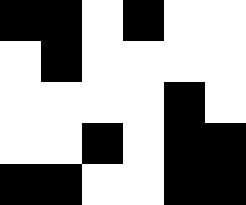[["black", "black", "white", "black", "white", "white"], ["white", "black", "white", "white", "white", "white"], ["white", "white", "white", "white", "black", "white"], ["white", "white", "black", "white", "black", "black"], ["black", "black", "white", "white", "black", "black"]]